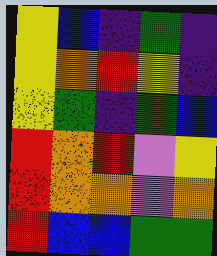[["yellow", "blue", "indigo", "green", "indigo"], ["yellow", "orange", "red", "yellow", "indigo"], ["yellow", "green", "indigo", "green", "blue"], ["red", "orange", "red", "violet", "yellow"], ["red", "orange", "orange", "violet", "orange"], ["red", "blue", "blue", "green", "green"]]